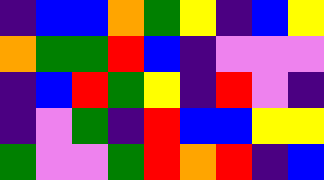[["indigo", "blue", "blue", "orange", "green", "yellow", "indigo", "blue", "yellow"], ["orange", "green", "green", "red", "blue", "indigo", "violet", "violet", "violet"], ["indigo", "blue", "red", "green", "yellow", "indigo", "red", "violet", "indigo"], ["indigo", "violet", "green", "indigo", "red", "blue", "blue", "yellow", "yellow"], ["green", "violet", "violet", "green", "red", "orange", "red", "indigo", "blue"]]